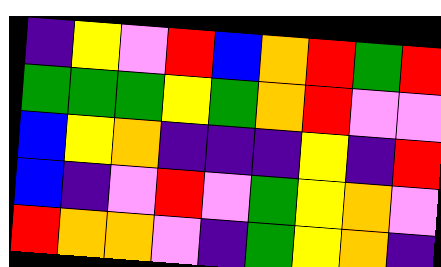[["indigo", "yellow", "violet", "red", "blue", "orange", "red", "green", "red"], ["green", "green", "green", "yellow", "green", "orange", "red", "violet", "violet"], ["blue", "yellow", "orange", "indigo", "indigo", "indigo", "yellow", "indigo", "red"], ["blue", "indigo", "violet", "red", "violet", "green", "yellow", "orange", "violet"], ["red", "orange", "orange", "violet", "indigo", "green", "yellow", "orange", "indigo"]]